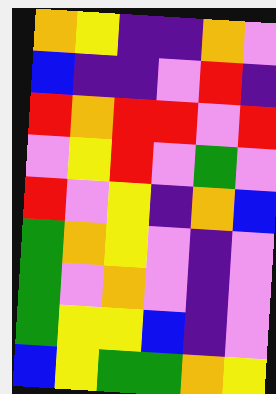[["orange", "yellow", "indigo", "indigo", "orange", "violet"], ["blue", "indigo", "indigo", "violet", "red", "indigo"], ["red", "orange", "red", "red", "violet", "red"], ["violet", "yellow", "red", "violet", "green", "violet"], ["red", "violet", "yellow", "indigo", "orange", "blue"], ["green", "orange", "yellow", "violet", "indigo", "violet"], ["green", "violet", "orange", "violet", "indigo", "violet"], ["green", "yellow", "yellow", "blue", "indigo", "violet"], ["blue", "yellow", "green", "green", "orange", "yellow"]]